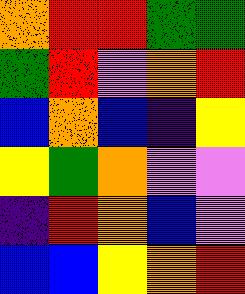[["orange", "red", "red", "green", "green"], ["green", "red", "violet", "orange", "red"], ["blue", "orange", "blue", "indigo", "yellow"], ["yellow", "green", "orange", "violet", "violet"], ["indigo", "red", "orange", "blue", "violet"], ["blue", "blue", "yellow", "orange", "red"]]